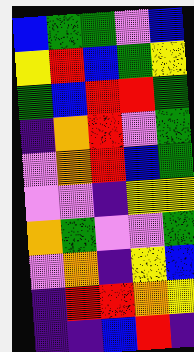[["blue", "green", "green", "violet", "blue"], ["yellow", "red", "blue", "green", "yellow"], ["green", "blue", "red", "red", "green"], ["indigo", "orange", "red", "violet", "green"], ["violet", "orange", "red", "blue", "green"], ["violet", "violet", "indigo", "yellow", "yellow"], ["orange", "green", "violet", "violet", "green"], ["violet", "orange", "indigo", "yellow", "blue"], ["indigo", "red", "red", "orange", "yellow"], ["indigo", "indigo", "blue", "red", "indigo"]]